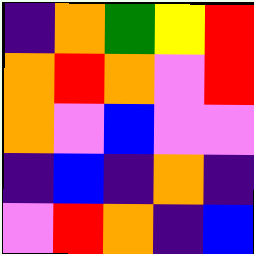[["indigo", "orange", "green", "yellow", "red"], ["orange", "red", "orange", "violet", "red"], ["orange", "violet", "blue", "violet", "violet"], ["indigo", "blue", "indigo", "orange", "indigo"], ["violet", "red", "orange", "indigo", "blue"]]